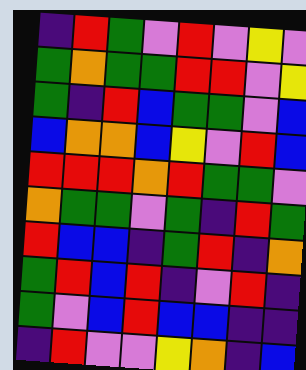[["indigo", "red", "green", "violet", "red", "violet", "yellow", "violet"], ["green", "orange", "green", "green", "red", "red", "violet", "yellow"], ["green", "indigo", "red", "blue", "green", "green", "violet", "blue"], ["blue", "orange", "orange", "blue", "yellow", "violet", "red", "blue"], ["red", "red", "red", "orange", "red", "green", "green", "violet"], ["orange", "green", "green", "violet", "green", "indigo", "red", "green"], ["red", "blue", "blue", "indigo", "green", "red", "indigo", "orange"], ["green", "red", "blue", "red", "indigo", "violet", "red", "indigo"], ["green", "violet", "blue", "red", "blue", "blue", "indigo", "indigo"], ["indigo", "red", "violet", "violet", "yellow", "orange", "indigo", "blue"]]